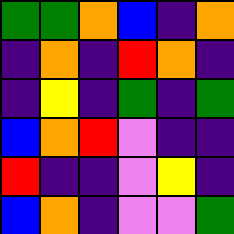[["green", "green", "orange", "blue", "indigo", "orange"], ["indigo", "orange", "indigo", "red", "orange", "indigo"], ["indigo", "yellow", "indigo", "green", "indigo", "green"], ["blue", "orange", "red", "violet", "indigo", "indigo"], ["red", "indigo", "indigo", "violet", "yellow", "indigo"], ["blue", "orange", "indigo", "violet", "violet", "green"]]